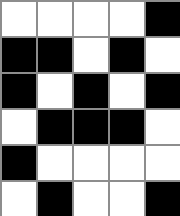[["white", "white", "white", "white", "black"], ["black", "black", "white", "black", "white"], ["black", "white", "black", "white", "black"], ["white", "black", "black", "black", "white"], ["black", "white", "white", "white", "white"], ["white", "black", "white", "white", "black"]]